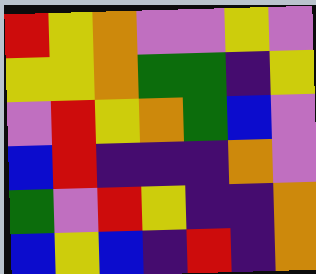[["red", "yellow", "orange", "violet", "violet", "yellow", "violet"], ["yellow", "yellow", "orange", "green", "green", "indigo", "yellow"], ["violet", "red", "yellow", "orange", "green", "blue", "violet"], ["blue", "red", "indigo", "indigo", "indigo", "orange", "violet"], ["green", "violet", "red", "yellow", "indigo", "indigo", "orange"], ["blue", "yellow", "blue", "indigo", "red", "indigo", "orange"]]